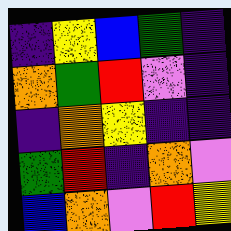[["indigo", "yellow", "blue", "green", "indigo"], ["orange", "green", "red", "violet", "indigo"], ["indigo", "orange", "yellow", "indigo", "indigo"], ["green", "red", "indigo", "orange", "violet"], ["blue", "orange", "violet", "red", "yellow"]]